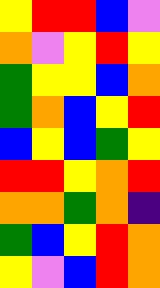[["yellow", "red", "red", "blue", "violet"], ["orange", "violet", "yellow", "red", "yellow"], ["green", "yellow", "yellow", "blue", "orange"], ["green", "orange", "blue", "yellow", "red"], ["blue", "yellow", "blue", "green", "yellow"], ["red", "red", "yellow", "orange", "red"], ["orange", "orange", "green", "orange", "indigo"], ["green", "blue", "yellow", "red", "orange"], ["yellow", "violet", "blue", "red", "orange"]]